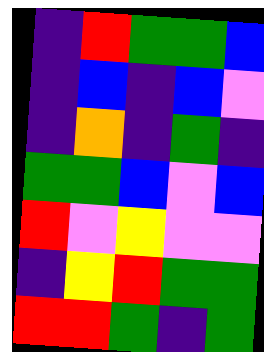[["indigo", "red", "green", "green", "blue"], ["indigo", "blue", "indigo", "blue", "violet"], ["indigo", "orange", "indigo", "green", "indigo"], ["green", "green", "blue", "violet", "blue"], ["red", "violet", "yellow", "violet", "violet"], ["indigo", "yellow", "red", "green", "green"], ["red", "red", "green", "indigo", "green"]]